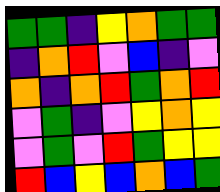[["green", "green", "indigo", "yellow", "orange", "green", "green"], ["indigo", "orange", "red", "violet", "blue", "indigo", "violet"], ["orange", "indigo", "orange", "red", "green", "orange", "red"], ["violet", "green", "indigo", "violet", "yellow", "orange", "yellow"], ["violet", "green", "violet", "red", "green", "yellow", "yellow"], ["red", "blue", "yellow", "blue", "orange", "blue", "green"]]